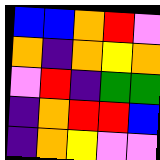[["blue", "blue", "orange", "red", "violet"], ["orange", "indigo", "orange", "yellow", "orange"], ["violet", "red", "indigo", "green", "green"], ["indigo", "orange", "red", "red", "blue"], ["indigo", "orange", "yellow", "violet", "violet"]]